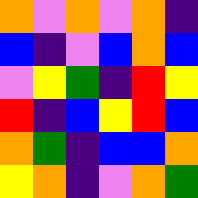[["orange", "violet", "orange", "violet", "orange", "indigo"], ["blue", "indigo", "violet", "blue", "orange", "blue"], ["violet", "yellow", "green", "indigo", "red", "yellow"], ["red", "indigo", "blue", "yellow", "red", "blue"], ["orange", "green", "indigo", "blue", "blue", "orange"], ["yellow", "orange", "indigo", "violet", "orange", "green"]]